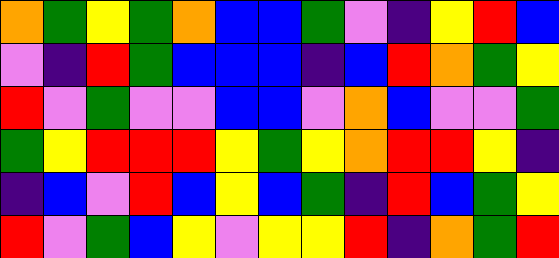[["orange", "green", "yellow", "green", "orange", "blue", "blue", "green", "violet", "indigo", "yellow", "red", "blue"], ["violet", "indigo", "red", "green", "blue", "blue", "blue", "indigo", "blue", "red", "orange", "green", "yellow"], ["red", "violet", "green", "violet", "violet", "blue", "blue", "violet", "orange", "blue", "violet", "violet", "green"], ["green", "yellow", "red", "red", "red", "yellow", "green", "yellow", "orange", "red", "red", "yellow", "indigo"], ["indigo", "blue", "violet", "red", "blue", "yellow", "blue", "green", "indigo", "red", "blue", "green", "yellow"], ["red", "violet", "green", "blue", "yellow", "violet", "yellow", "yellow", "red", "indigo", "orange", "green", "red"]]